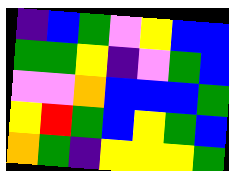[["indigo", "blue", "green", "violet", "yellow", "blue", "blue"], ["green", "green", "yellow", "indigo", "violet", "green", "blue"], ["violet", "violet", "orange", "blue", "blue", "blue", "green"], ["yellow", "red", "green", "blue", "yellow", "green", "blue"], ["orange", "green", "indigo", "yellow", "yellow", "yellow", "green"]]